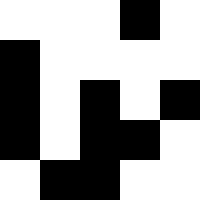[["white", "white", "white", "black", "white"], ["black", "white", "white", "white", "white"], ["black", "white", "black", "white", "black"], ["black", "white", "black", "black", "white"], ["white", "black", "black", "white", "white"]]